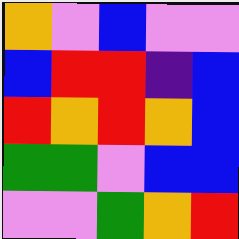[["orange", "violet", "blue", "violet", "violet"], ["blue", "red", "red", "indigo", "blue"], ["red", "orange", "red", "orange", "blue"], ["green", "green", "violet", "blue", "blue"], ["violet", "violet", "green", "orange", "red"]]